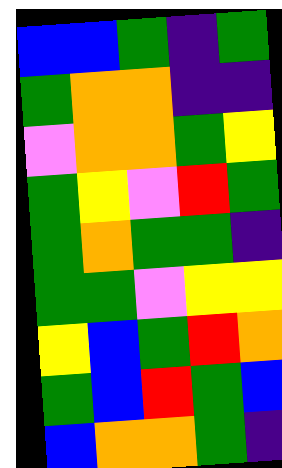[["blue", "blue", "green", "indigo", "green"], ["green", "orange", "orange", "indigo", "indigo"], ["violet", "orange", "orange", "green", "yellow"], ["green", "yellow", "violet", "red", "green"], ["green", "orange", "green", "green", "indigo"], ["green", "green", "violet", "yellow", "yellow"], ["yellow", "blue", "green", "red", "orange"], ["green", "blue", "red", "green", "blue"], ["blue", "orange", "orange", "green", "indigo"]]